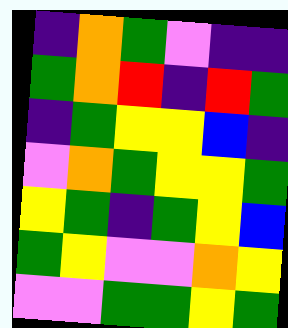[["indigo", "orange", "green", "violet", "indigo", "indigo"], ["green", "orange", "red", "indigo", "red", "green"], ["indigo", "green", "yellow", "yellow", "blue", "indigo"], ["violet", "orange", "green", "yellow", "yellow", "green"], ["yellow", "green", "indigo", "green", "yellow", "blue"], ["green", "yellow", "violet", "violet", "orange", "yellow"], ["violet", "violet", "green", "green", "yellow", "green"]]